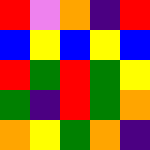[["red", "violet", "orange", "indigo", "red"], ["blue", "yellow", "blue", "yellow", "blue"], ["red", "green", "red", "green", "yellow"], ["green", "indigo", "red", "green", "orange"], ["orange", "yellow", "green", "orange", "indigo"]]